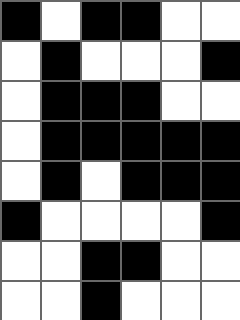[["black", "white", "black", "black", "white", "white"], ["white", "black", "white", "white", "white", "black"], ["white", "black", "black", "black", "white", "white"], ["white", "black", "black", "black", "black", "black"], ["white", "black", "white", "black", "black", "black"], ["black", "white", "white", "white", "white", "black"], ["white", "white", "black", "black", "white", "white"], ["white", "white", "black", "white", "white", "white"]]